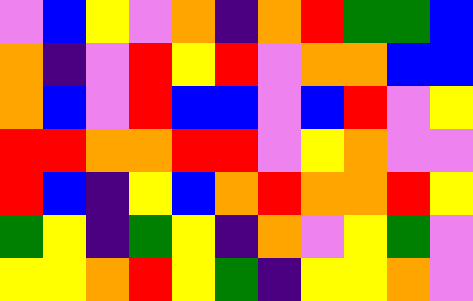[["violet", "blue", "yellow", "violet", "orange", "indigo", "orange", "red", "green", "green", "blue"], ["orange", "indigo", "violet", "red", "yellow", "red", "violet", "orange", "orange", "blue", "blue"], ["orange", "blue", "violet", "red", "blue", "blue", "violet", "blue", "red", "violet", "yellow"], ["red", "red", "orange", "orange", "red", "red", "violet", "yellow", "orange", "violet", "violet"], ["red", "blue", "indigo", "yellow", "blue", "orange", "red", "orange", "orange", "red", "yellow"], ["green", "yellow", "indigo", "green", "yellow", "indigo", "orange", "violet", "yellow", "green", "violet"], ["yellow", "yellow", "orange", "red", "yellow", "green", "indigo", "yellow", "yellow", "orange", "violet"]]